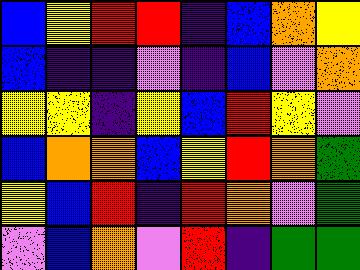[["blue", "yellow", "red", "red", "indigo", "blue", "orange", "yellow"], ["blue", "indigo", "indigo", "violet", "indigo", "blue", "violet", "orange"], ["yellow", "yellow", "indigo", "yellow", "blue", "red", "yellow", "violet"], ["blue", "orange", "orange", "blue", "yellow", "red", "orange", "green"], ["yellow", "blue", "red", "indigo", "red", "orange", "violet", "green"], ["violet", "blue", "orange", "violet", "red", "indigo", "green", "green"]]